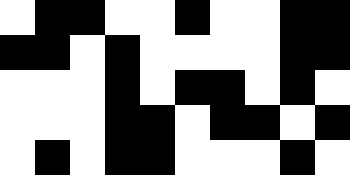[["white", "black", "black", "white", "white", "black", "white", "white", "black", "black"], ["black", "black", "white", "black", "white", "white", "white", "white", "black", "black"], ["white", "white", "white", "black", "white", "black", "black", "white", "black", "white"], ["white", "white", "white", "black", "black", "white", "black", "black", "white", "black"], ["white", "black", "white", "black", "black", "white", "white", "white", "black", "white"]]